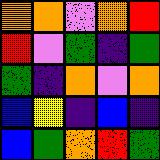[["orange", "orange", "violet", "orange", "red"], ["red", "violet", "green", "indigo", "green"], ["green", "indigo", "orange", "violet", "orange"], ["blue", "yellow", "indigo", "blue", "indigo"], ["blue", "green", "orange", "red", "green"]]